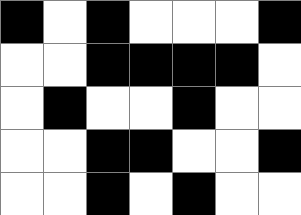[["black", "white", "black", "white", "white", "white", "black"], ["white", "white", "black", "black", "black", "black", "white"], ["white", "black", "white", "white", "black", "white", "white"], ["white", "white", "black", "black", "white", "white", "black"], ["white", "white", "black", "white", "black", "white", "white"]]